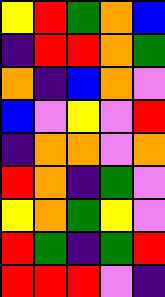[["yellow", "red", "green", "orange", "blue"], ["indigo", "red", "red", "orange", "green"], ["orange", "indigo", "blue", "orange", "violet"], ["blue", "violet", "yellow", "violet", "red"], ["indigo", "orange", "orange", "violet", "orange"], ["red", "orange", "indigo", "green", "violet"], ["yellow", "orange", "green", "yellow", "violet"], ["red", "green", "indigo", "green", "red"], ["red", "red", "red", "violet", "indigo"]]